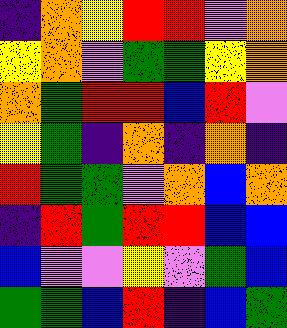[["indigo", "orange", "yellow", "red", "red", "violet", "orange"], ["yellow", "orange", "violet", "green", "green", "yellow", "orange"], ["orange", "green", "red", "red", "blue", "red", "violet"], ["yellow", "green", "indigo", "orange", "indigo", "orange", "indigo"], ["red", "green", "green", "violet", "orange", "blue", "orange"], ["indigo", "red", "green", "red", "red", "blue", "blue"], ["blue", "violet", "violet", "yellow", "violet", "green", "blue"], ["green", "green", "blue", "red", "indigo", "blue", "green"]]